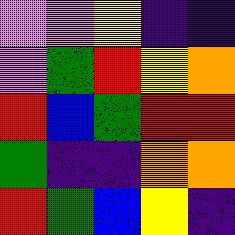[["violet", "violet", "yellow", "indigo", "indigo"], ["violet", "green", "red", "yellow", "orange"], ["red", "blue", "green", "red", "red"], ["green", "indigo", "indigo", "orange", "orange"], ["red", "green", "blue", "yellow", "indigo"]]